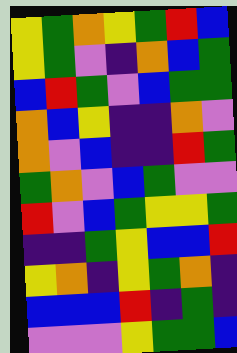[["yellow", "green", "orange", "yellow", "green", "red", "blue"], ["yellow", "green", "violet", "indigo", "orange", "blue", "green"], ["blue", "red", "green", "violet", "blue", "green", "green"], ["orange", "blue", "yellow", "indigo", "indigo", "orange", "violet"], ["orange", "violet", "blue", "indigo", "indigo", "red", "green"], ["green", "orange", "violet", "blue", "green", "violet", "violet"], ["red", "violet", "blue", "green", "yellow", "yellow", "green"], ["indigo", "indigo", "green", "yellow", "blue", "blue", "red"], ["yellow", "orange", "indigo", "yellow", "green", "orange", "indigo"], ["blue", "blue", "blue", "red", "indigo", "green", "indigo"], ["violet", "violet", "violet", "yellow", "green", "green", "blue"]]